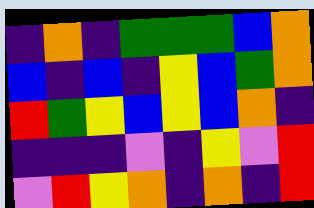[["indigo", "orange", "indigo", "green", "green", "green", "blue", "orange"], ["blue", "indigo", "blue", "indigo", "yellow", "blue", "green", "orange"], ["red", "green", "yellow", "blue", "yellow", "blue", "orange", "indigo"], ["indigo", "indigo", "indigo", "violet", "indigo", "yellow", "violet", "red"], ["violet", "red", "yellow", "orange", "indigo", "orange", "indigo", "red"]]